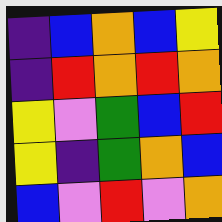[["indigo", "blue", "orange", "blue", "yellow"], ["indigo", "red", "orange", "red", "orange"], ["yellow", "violet", "green", "blue", "red"], ["yellow", "indigo", "green", "orange", "blue"], ["blue", "violet", "red", "violet", "orange"]]